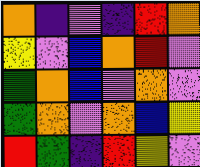[["orange", "indigo", "violet", "indigo", "red", "orange"], ["yellow", "violet", "blue", "orange", "red", "violet"], ["green", "orange", "blue", "violet", "orange", "violet"], ["green", "orange", "violet", "orange", "blue", "yellow"], ["red", "green", "indigo", "red", "yellow", "violet"]]